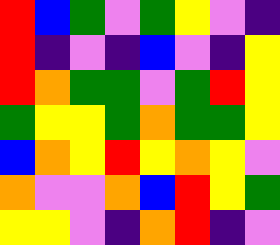[["red", "blue", "green", "violet", "green", "yellow", "violet", "indigo"], ["red", "indigo", "violet", "indigo", "blue", "violet", "indigo", "yellow"], ["red", "orange", "green", "green", "violet", "green", "red", "yellow"], ["green", "yellow", "yellow", "green", "orange", "green", "green", "yellow"], ["blue", "orange", "yellow", "red", "yellow", "orange", "yellow", "violet"], ["orange", "violet", "violet", "orange", "blue", "red", "yellow", "green"], ["yellow", "yellow", "violet", "indigo", "orange", "red", "indigo", "violet"]]